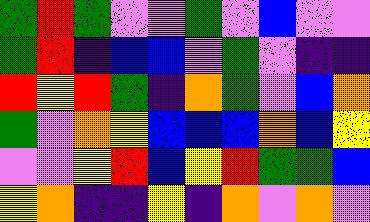[["green", "red", "green", "violet", "violet", "green", "violet", "blue", "violet", "violet"], ["green", "red", "indigo", "blue", "blue", "violet", "green", "violet", "indigo", "indigo"], ["red", "yellow", "red", "green", "indigo", "orange", "green", "violet", "blue", "orange"], ["green", "violet", "orange", "yellow", "blue", "blue", "blue", "orange", "blue", "yellow"], ["violet", "violet", "yellow", "red", "blue", "yellow", "red", "green", "green", "blue"], ["yellow", "orange", "indigo", "indigo", "yellow", "indigo", "orange", "violet", "orange", "violet"]]